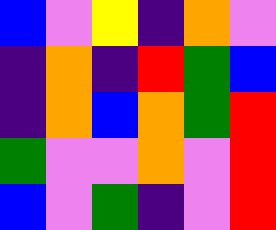[["blue", "violet", "yellow", "indigo", "orange", "violet"], ["indigo", "orange", "indigo", "red", "green", "blue"], ["indigo", "orange", "blue", "orange", "green", "red"], ["green", "violet", "violet", "orange", "violet", "red"], ["blue", "violet", "green", "indigo", "violet", "red"]]